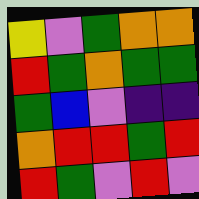[["yellow", "violet", "green", "orange", "orange"], ["red", "green", "orange", "green", "green"], ["green", "blue", "violet", "indigo", "indigo"], ["orange", "red", "red", "green", "red"], ["red", "green", "violet", "red", "violet"]]